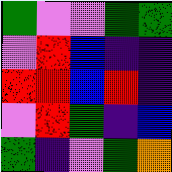[["green", "violet", "violet", "green", "green"], ["violet", "red", "blue", "indigo", "indigo"], ["red", "red", "blue", "red", "indigo"], ["violet", "red", "green", "indigo", "blue"], ["green", "indigo", "violet", "green", "orange"]]